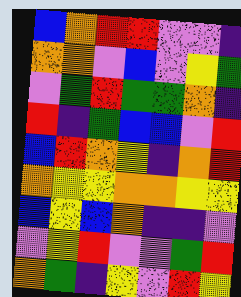[["blue", "orange", "red", "red", "violet", "violet", "indigo"], ["orange", "orange", "violet", "blue", "violet", "yellow", "green"], ["violet", "green", "red", "green", "green", "orange", "indigo"], ["red", "indigo", "green", "blue", "blue", "violet", "red"], ["blue", "red", "orange", "yellow", "indigo", "orange", "red"], ["orange", "yellow", "yellow", "orange", "orange", "yellow", "yellow"], ["blue", "yellow", "blue", "orange", "indigo", "indigo", "violet"], ["violet", "yellow", "red", "violet", "violet", "green", "red"], ["orange", "green", "indigo", "yellow", "violet", "red", "yellow"]]